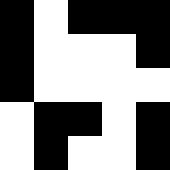[["black", "white", "black", "black", "black"], ["black", "white", "white", "white", "black"], ["black", "white", "white", "white", "white"], ["white", "black", "black", "white", "black"], ["white", "black", "white", "white", "black"]]